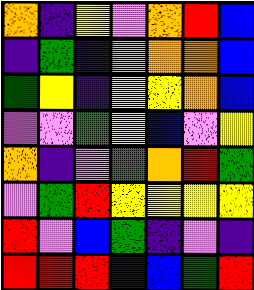[["orange", "indigo", "yellow", "violet", "orange", "red", "blue"], ["indigo", "green", "indigo", "violet", "orange", "orange", "blue"], ["green", "yellow", "indigo", "yellow", "yellow", "orange", "blue"], ["violet", "violet", "green", "yellow", "blue", "violet", "yellow"], ["orange", "indigo", "violet", "green", "orange", "red", "green"], ["violet", "green", "red", "yellow", "yellow", "yellow", "yellow"], ["red", "violet", "blue", "green", "indigo", "violet", "indigo"], ["red", "red", "red", "blue", "blue", "green", "red"]]